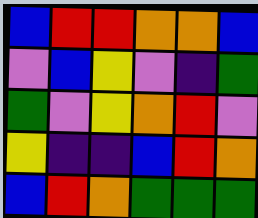[["blue", "red", "red", "orange", "orange", "blue"], ["violet", "blue", "yellow", "violet", "indigo", "green"], ["green", "violet", "yellow", "orange", "red", "violet"], ["yellow", "indigo", "indigo", "blue", "red", "orange"], ["blue", "red", "orange", "green", "green", "green"]]